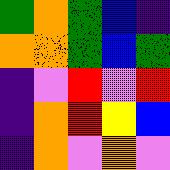[["green", "orange", "green", "blue", "indigo"], ["orange", "orange", "green", "blue", "green"], ["indigo", "violet", "red", "violet", "red"], ["indigo", "orange", "red", "yellow", "blue"], ["indigo", "orange", "violet", "orange", "violet"]]